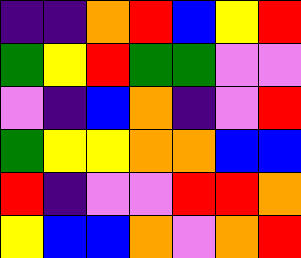[["indigo", "indigo", "orange", "red", "blue", "yellow", "red"], ["green", "yellow", "red", "green", "green", "violet", "violet"], ["violet", "indigo", "blue", "orange", "indigo", "violet", "red"], ["green", "yellow", "yellow", "orange", "orange", "blue", "blue"], ["red", "indigo", "violet", "violet", "red", "red", "orange"], ["yellow", "blue", "blue", "orange", "violet", "orange", "red"]]